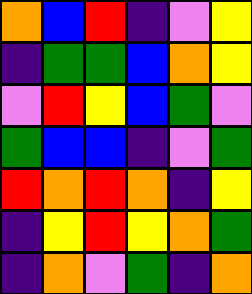[["orange", "blue", "red", "indigo", "violet", "yellow"], ["indigo", "green", "green", "blue", "orange", "yellow"], ["violet", "red", "yellow", "blue", "green", "violet"], ["green", "blue", "blue", "indigo", "violet", "green"], ["red", "orange", "red", "orange", "indigo", "yellow"], ["indigo", "yellow", "red", "yellow", "orange", "green"], ["indigo", "orange", "violet", "green", "indigo", "orange"]]